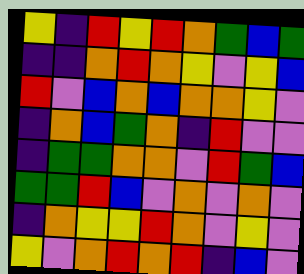[["yellow", "indigo", "red", "yellow", "red", "orange", "green", "blue", "green"], ["indigo", "indigo", "orange", "red", "orange", "yellow", "violet", "yellow", "blue"], ["red", "violet", "blue", "orange", "blue", "orange", "orange", "yellow", "violet"], ["indigo", "orange", "blue", "green", "orange", "indigo", "red", "violet", "violet"], ["indigo", "green", "green", "orange", "orange", "violet", "red", "green", "blue"], ["green", "green", "red", "blue", "violet", "orange", "violet", "orange", "violet"], ["indigo", "orange", "yellow", "yellow", "red", "orange", "violet", "yellow", "violet"], ["yellow", "violet", "orange", "red", "orange", "red", "indigo", "blue", "violet"]]